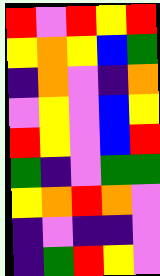[["red", "violet", "red", "yellow", "red"], ["yellow", "orange", "yellow", "blue", "green"], ["indigo", "orange", "violet", "indigo", "orange"], ["violet", "yellow", "violet", "blue", "yellow"], ["red", "yellow", "violet", "blue", "red"], ["green", "indigo", "violet", "green", "green"], ["yellow", "orange", "red", "orange", "violet"], ["indigo", "violet", "indigo", "indigo", "violet"], ["indigo", "green", "red", "yellow", "violet"]]